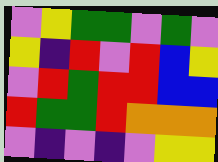[["violet", "yellow", "green", "green", "violet", "green", "violet"], ["yellow", "indigo", "red", "violet", "red", "blue", "yellow"], ["violet", "red", "green", "red", "red", "blue", "blue"], ["red", "green", "green", "red", "orange", "orange", "orange"], ["violet", "indigo", "violet", "indigo", "violet", "yellow", "yellow"]]